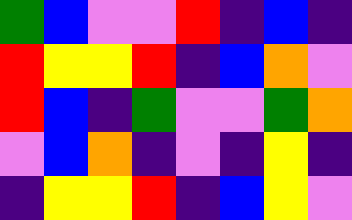[["green", "blue", "violet", "violet", "red", "indigo", "blue", "indigo"], ["red", "yellow", "yellow", "red", "indigo", "blue", "orange", "violet"], ["red", "blue", "indigo", "green", "violet", "violet", "green", "orange"], ["violet", "blue", "orange", "indigo", "violet", "indigo", "yellow", "indigo"], ["indigo", "yellow", "yellow", "red", "indigo", "blue", "yellow", "violet"]]